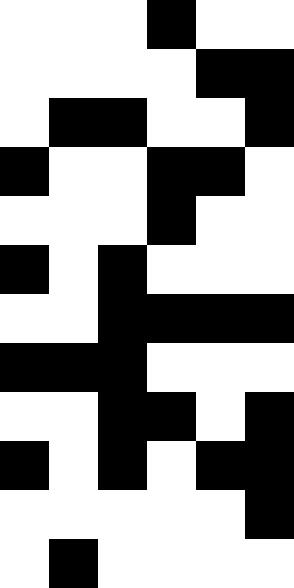[["white", "white", "white", "black", "white", "white"], ["white", "white", "white", "white", "black", "black"], ["white", "black", "black", "white", "white", "black"], ["black", "white", "white", "black", "black", "white"], ["white", "white", "white", "black", "white", "white"], ["black", "white", "black", "white", "white", "white"], ["white", "white", "black", "black", "black", "black"], ["black", "black", "black", "white", "white", "white"], ["white", "white", "black", "black", "white", "black"], ["black", "white", "black", "white", "black", "black"], ["white", "white", "white", "white", "white", "black"], ["white", "black", "white", "white", "white", "white"]]